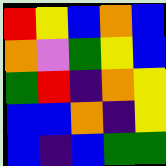[["red", "yellow", "blue", "orange", "blue"], ["orange", "violet", "green", "yellow", "blue"], ["green", "red", "indigo", "orange", "yellow"], ["blue", "blue", "orange", "indigo", "yellow"], ["blue", "indigo", "blue", "green", "green"]]